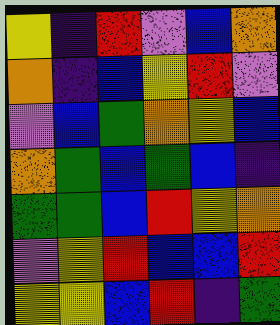[["yellow", "indigo", "red", "violet", "blue", "orange"], ["orange", "indigo", "blue", "yellow", "red", "violet"], ["violet", "blue", "green", "orange", "yellow", "blue"], ["orange", "green", "blue", "green", "blue", "indigo"], ["green", "green", "blue", "red", "yellow", "orange"], ["violet", "yellow", "red", "blue", "blue", "red"], ["yellow", "yellow", "blue", "red", "indigo", "green"]]